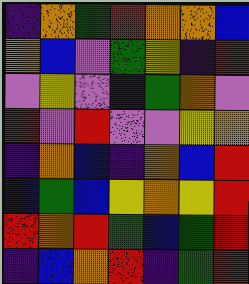[["indigo", "orange", "green", "red", "orange", "orange", "blue"], ["orange", "blue", "violet", "green", "yellow", "indigo", "red"], ["violet", "yellow", "violet", "indigo", "green", "orange", "violet"], ["red", "violet", "red", "violet", "violet", "yellow", "orange"], ["indigo", "orange", "blue", "indigo", "orange", "blue", "red"], ["blue", "green", "blue", "yellow", "orange", "yellow", "red"], ["red", "orange", "red", "green", "blue", "green", "red"], ["indigo", "blue", "orange", "red", "indigo", "green", "red"]]